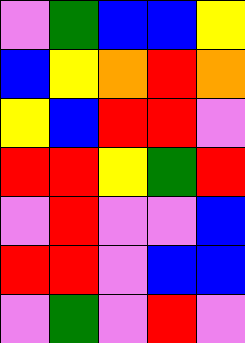[["violet", "green", "blue", "blue", "yellow"], ["blue", "yellow", "orange", "red", "orange"], ["yellow", "blue", "red", "red", "violet"], ["red", "red", "yellow", "green", "red"], ["violet", "red", "violet", "violet", "blue"], ["red", "red", "violet", "blue", "blue"], ["violet", "green", "violet", "red", "violet"]]